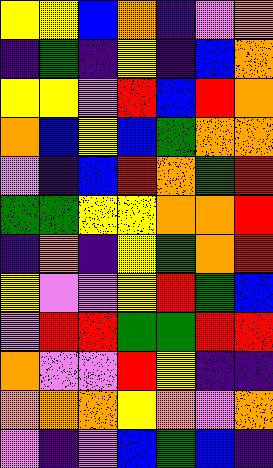[["yellow", "yellow", "blue", "orange", "indigo", "violet", "orange"], ["indigo", "green", "indigo", "yellow", "indigo", "blue", "orange"], ["yellow", "yellow", "violet", "red", "blue", "red", "orange"], ["orange", "blue", "yellow", "blue", "green", "orange", "orange"], ["violet", "indigo", "blue", "red", "orange", "green", "red"], ["green", "green", "yellow", "yellow", "orange", "orange", "red"], ["indigo", "orange", "indigo", "yellow", "green", "orange", "red"], ["yellow", "violet", "violet", "yellow", "red", "green", "blue"], ["violet", "red", "red", "green", "green", "red", "red"], ["orange", "violet", "violet", "red", "yellow", "indigo", "indigo"], ["orange", "orange", "orange", "yellow", "orange", "violet", "orange"], ["violet", "indigo", "violet", "blue", "green", "blue", "indigo"]]